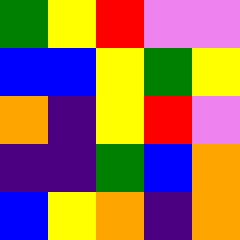[["green", "yellow", "red", "violet", "violet"], ["blue", "blue", "yellow", "green", "yellow"], ["orange", "indigo", "yellow", "red", "violet"], ["indigo", "indigo", "green", "blue", "orange"], ["blue", "yellow", "orange", "indigo", "orange"]]